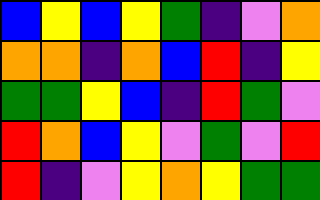[["blue", "yellow", "blue", "yellow", "green", "indigo", "violet", "orange"], ["orange", "orange", "indigo", "orange", "blue", "red", "indigo", "yellow"], ["green", "green", "yellow", "blue", "indigo", "red", "green", "violet"], ["red", "orange", "blue", "yellow", "violet", "green", "violet", "red"], ["red", "indigo", "violet", "yellow", "orange", "yellow", "green", "green"]]